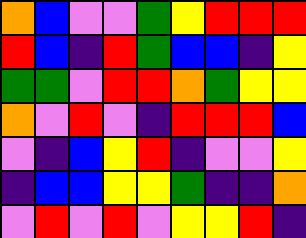[["orange", "blue", "violet", "violet", "green", "yellow", "red", "red", "red"], ["red", "blue", "indigo", "red", "green", "blue", "blue", "indigo", "yellow"], ["green", "green", "violet", "red", "red", "orange", "green", "yellow", "yellow"], ["orange", "violet", "red", "violet", "indigo", "red", "red", "red", "blue"], ["violet", "indigo", "blue", "yellow", "red", "indigo", "violet", "violet", "yellow"], ["indigo", "blue", "blue", "yellow", "yellow", "green", "indigo", "indigo", "orange"], ["violet", "red", "violet", "red", "violet", "yellow", "yellow", "red", "indigo"]]